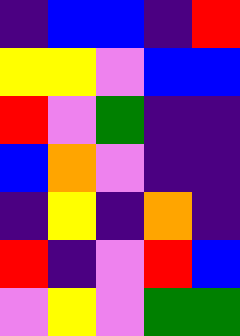[["indigo", "blue", "blue", "indigo", "red"], ["yellow", "yellow", "violet", "blue", "blue"], ["red", "violet", "green", "indigo", "indigo"], ["blue", "orange", "violet", "indigo", "indigo"], ["indigo", "yellow", "indigo", "orange", "indigo"], ["red", "indigo", "violet", "red", "blue"], ["violet", "yellow", "violet", "green", "green"]]